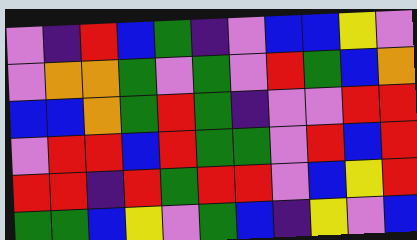[["violet", "indigo", "red", "blue", "green", "indigo", "violet", "blue", "blue", "yellow", "violet"], ["violet", "orange", "orange", "green", "violet", "green", "violet", "red", "green", "blue", "orange"], ["blue", "blue", "orange", "green", "red", "green", "indigo", "violet", "violet", "red", "red"], ["violet", "red", "red", "blue", "red", "green", "green", "violet", "red", "blue", "red"], ["red", "red", "indigo", "red", "green", "red", "red", "violet", "blue", "yellow", "red"], ["green", "green", "blue", "yellow", "violet", "green", "blue", "indigo", "yellow", "violet", "blue"]]